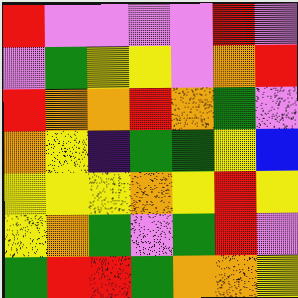[["red", "violet", "violet", "violet", "violet", "red", "violet"], ["violet", "green", "yellow", "yellow", "violet", "orange", "red"], ["red", "orange", "orange", "red", "orange", "green", "violet"], ["orange", "yellow", "indigo", "green", "green", "yellow", "blue"], ["yellow", "yellow", "yellow", "orange", "yellow", "red", "yellow"], ["yellow", "orange", "green", "violet", "green", "red", "violet"], ["green", "red", "red", "green", "orange", "orange", "yellow"]]